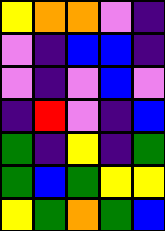[["yellow", "orange", "orange", "violet", "indigo"], ["violet", "indigo", "blue", "blue", "indigo"], ["violet", "indigo", "violet", "blue", "violet"], ["indigo", "red", "violet", "indigo", "blue"], ["green", "indigo", "yellow", "indigo", "green"], ["green", "blue", "green", "yellow", "yellow"], ["yellow", "green", "orange", "green", "blue"]]